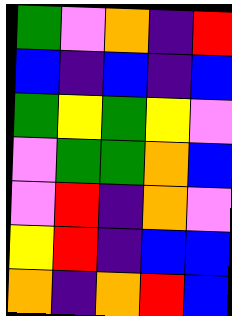[["green", "violet", "orange", "indigo", "red"], ["blue", "indigo", "blue", "indigo", "blue"], ["green", "yellow", "green", "yellow", "violet"], ["violet", "green", "green", "orange", "blue"], ["violet", "red", "indigo", "orange", "violet"], ["yellow", "red", "indigo", "blue", "blue"], ["orange", "indigo", "orange", "red", "blue"]]